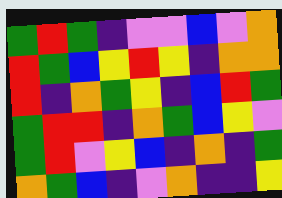[["green", "red", "green", "indigo", "violet", "violet", "blue", "violet", "orange"], ["red", "green", "blue", "yellow", "red", "yellow", "indigo", "orange", "orange"], ["red", "indigo", "orange", "green", "yellow", "indigo", "blue", "red", "green"], ["green", "red", "red", "indigo", "orange", "green", "blue", "yellow", "violet"], ["green", "red", "violet", "yellow", "blue", "indigo", "orange", "indigo", "green"], ["orange", "green", "blue", "indigo", "violet", "orange", "indigo", "indigo", "yellow"]]